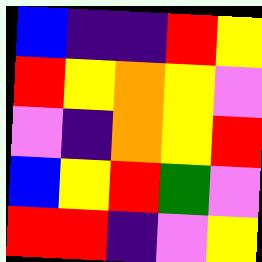[["blue", "indigo", "indigo", "red", "yellow"], ["red", "yellow", "orange", "yellow", "violet"], ["violet", "indigo", "orange", "yellow", "red"], ["blue", "yellow", "red", "green", "violet"], ["red", "red", "indigo", "violet", "yellow"]]